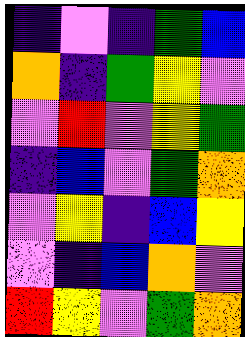[["indigo", "violet", "indigo", "green", "blue"], ["orange", "indigo", "green", "yellow", "violet"], ["violet", "red", "violet", "yellow", "green"], ["indigo", "blue", "violet", "green", "orange"], ["violet", "yellow", "indigo", "blue", "yellow"], ["violet", "indigo", "blue", "orange", "violet"], ["red", "yellow", "violet", "green", "orange"]]